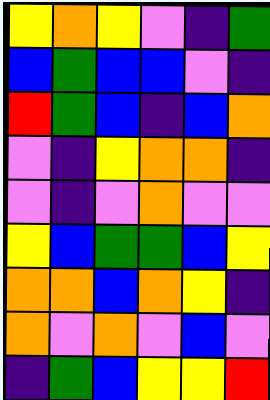[["yellow", "orange", "yellow", "violet", "indigo", "green"], ["blue", "green", "blue", "blue", "violet", "indigo"], ["red", "green", "blue", "indigo", "blue", "orange"], ["violet", "indigo", "yellow", "orange", "orange", "indigo"], ["violet", "indigo", "violet", "orange", "violet", "violet"], ["yellow", "blue", "green", "green", "blue", "yellow"], ["orange", "orange", "blue", "orange", "yellow", "indigo"], ["orange", "violet", "orange", "violet", "blue", "violet"], ["indigo", "green", "blue", "yellow", "yellow", "red"]]